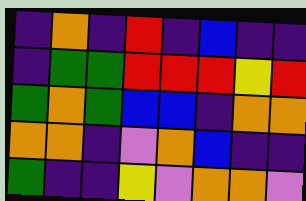[["indigo", "orange", "indigo", "red", "indigo", "blue", "indigo", "indigo"], ["indigo", "green", "green", "red", "red", "red", "yellow", "red"], ["green", "orange", "green", "blue", "blue", "indigo", "orange", "orange"], ["orange", "orange", "indigo", "violet", "orange", "blue", "indigo", "indigo"], ["green", "indigo", "indigo", "yellow", "violet", "orange", "orange", "violet"]]